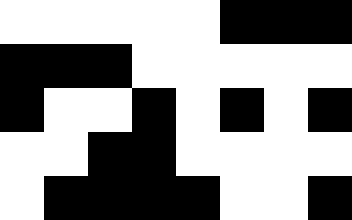[["white", "white", "white", "white", "white", "black", "black", "black"], ["black", "black", "black", "white", "white", "white", "white", "white"], ["black", "white", "white", "black", "white", "black", "white", "black"], ["white", "white", "black", "black", "white", "white", "white", "white"], ["white", "black", "black", "black", "black", "white", "white", "black"]]